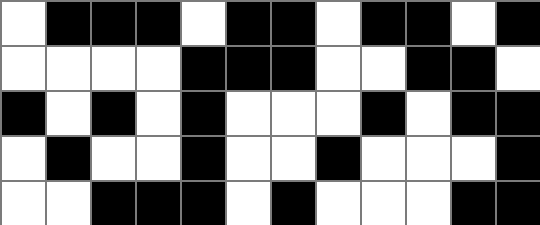[["white", "black", "black", "black", "white", "black", "black", "white", "black", "black", "white", "black"], ["white", "white", "white", "white", "black", "black", "black", "white", "white", "black", "black", "white"], ["black", "white", "black", "white", "black", "white", "white", "white", "black", "white", "black", "black"], ["white", "black", "white", "white", "black", "white", "white", "black", "white", "white", "white", "black"], ["white", "white", "black", "black", "black", "white", "black", "white", "white", "white", "black", "black"]]